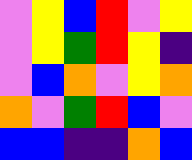[["violet", "yellow", "blue", "red", "violet", "yellow"], ["violet", "yellow", "green", "red", "yellow", "indigo"], ["violet", "blue", "orange", "violet", "yellow", "orange"], ["orange", "violet", "green", "red", "blue", "violet"], ["blue", "blue", "indigo", "indigo", "orange", "blue"]]